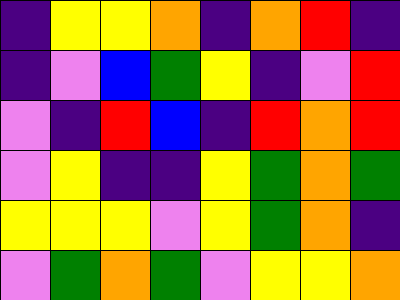[["indigo", "yellow", "yellow", "orange", "indigo", "orange", "red", "indigo"], ["indigo", "violet", "blue", "green", "yellow", "indigo", "violet", "red"], ["violet", "indigo", "red", "blue", "indigo", "red", "orange", "red"], ["violet", "yellow", "indigo", "indigo", "yellow", "green", "orange", "green"], ["yellow", "yellow", "yellow", "violet", "yellow", "green", "orange", "indigo"], ["violet", "green", "orange", "green", "violet", "yellow", "yellow", "orange"]]